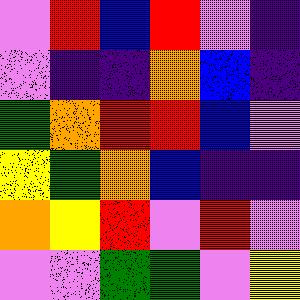[["violet", "red", "blue", "red", "violet", "indigo"], ["violet", "indigo", "indigo", "orange", "blue", "indigo"], ["green", "orange", "red", "red", "blue", "violet"], ["yellow", "green", "orange", "blue", "indigo", "indigo"], ["orange", "yellow", "red", "violet", "red", "violet"], ["violet", "violet", "green", "green", "violet", "yellow"]]